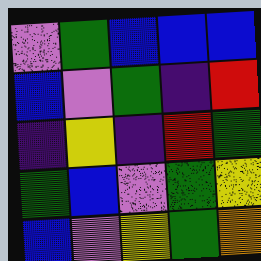[["violet", "green", "blue", "blue", "blue"], ["blue", "violet", "green", "indigo", "red"], ["indigo", "yellow", "indigo", "red", "green"], ["green", "blue", "violet", "green", "yellow"], ["blue", "violet", "yellow", "green", "orange"]]